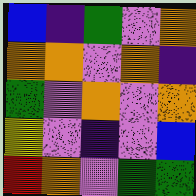[["blue", "indigo", "green", "violet", "orange"], ["orange", "orange", "violet", "orange", "indigo"], ["green", "violet", "orange", "violet", "orange"], ["yellow", "violet", "indigo", "violet", "blue"], ["red", "orange", "violet", "green", "green"]]